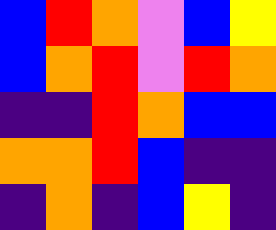[["blue", "red", "orange", "violet", "blue", "yellow"], ["blue", "orange", "red", "violet", "red", "orange"], ["indigo", "indigo", "red", "orange", "blue", "blue"], ["orange", "orange", "red", "blue", "indigo", "indigo"], ["indigo", "orange", "indigo", "blue", "yellow", "indigo"]]